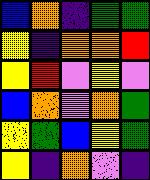[["blue", "orange", "indigo", "green", "green"], ["yellow", "indigo", "orange", "orange", "red"], ["yellow", "red", "violet", "yellow", "violet"], ["blue", "orange", "violet", "orange", "green"], ["yellow", "green", "blue", "yellow", "green"], ["yellow", "indigo", "orange", "violet", "indigo"]]